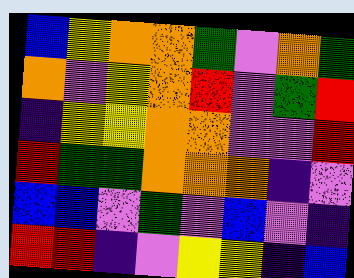[["blue", "yellow", "orange", "orange", "green", "violet", "orange", "green"], ["orange", "violet", "yellow", "orange", "red", "violet", "green", "red"], ["indigo", "yellow", "yellow", "orange", "orange", "violet", "violet", "red"], ["red", "green", "green", "orange", "orange", "orange", "indigo", "violet"], ["blue", "blue", "violet", "green", "violet", "blue", "violet", "indigo"], ["red", "red", "indigo", "violet", "yellow", "yellow", "indigo", "blue"]]